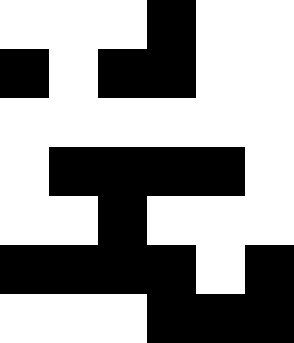[["white", "white", "white", "black", "white", "white"], ["black", "white", "black", "black", "white", "white"], ["white", "white", "white", "white", "white", "white"], ["white", "black", "black", "black", "black", "white"], ["white", "white", "black", "white", "white", "white"], ["black", "black", "black", "black", "white", "black"], ["white", "white", "white", "black", "black", "black"]]